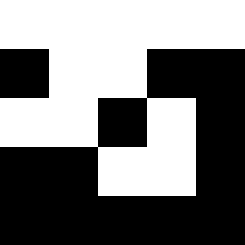[["white", "white", "white", "white", "white"], ["black", "white", "white", "black", "black"], ["white", "white", "black", "white", "black"], ["black", "black", "white", "white", "black"], ["black", "black", "black", "black", "black"]]